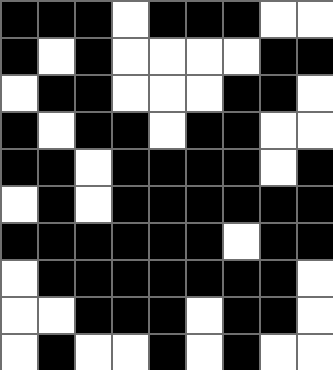[["black", "black", "black", "white", "black", "black", "black", "white", "white"], ["black", "white", "black", "white", "white", "white", "white", "black", "black"], ["white", "black", "black", "white", "white", "white", "black", "black", "white"], ["black", "white", "black", "black", "white", "black", "black", "white", "white"], ["black", "black", "white", "black", "black", "black", "black", "white", "black"], ["white", "black", "white", "black", "black", "black", "black", "black", "black"], ["black", "black", "black", "black", "black", "black", "white", "black", "black"], ["white", "black", "black", "black", "black", "black", "black", "black", "white"], ["white", "white", "black", "black", "black", "white", "black", "black", "white"], ["white", "black", "white", "white", "black", "white", "black", "white", "white"]]